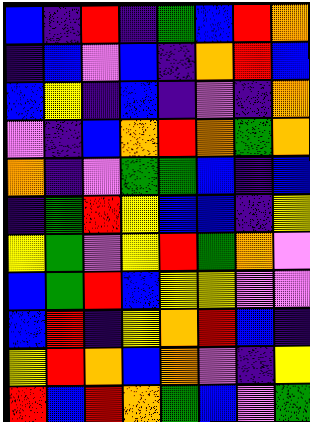[["blue", "indigo", "red", "indigo", "green", "blue", "red", "orange"], ["indigo", "blue", "violet", "blue", "indigo", "orange", "red", "blue"], ["blue", "yellow", "indigo", "blue", "indigo", "violet", "indigo", "orange"], ["violet", "indigo", "blue", "orange", "red", "orange", "green", "orange"], ["orange", "indigo", "violet", "green", "green", "blue", "indigo", "blue"], ["indigo", "green", "red", "yellow", "blue", "blue", "indigo", "yellow"], ["yellow", "green", "violet", "yellow", "red", "green", "orange", "violet"], ["blue", "green", "red", "blue", "yellow", "yellow", "violet", "violet"], ["blue", "red", "indigo", "yellow", "orange", "red", "blue", "indigo"], ["yellow", "red", "orange", "blue", "orange", "violet", "indigo", "yellow"], ["red", "blue", "red", "orange", "green", "blue", "violet", "green"]]